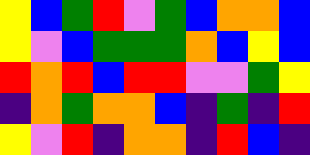[["yellow", "blue", "green", "red", "violet", "green", "blue", "orange", "orange", "blue"], ["yellow", "violet", "blue", "green", "green", "green", "orange", "blue", "yellow", "blue"], ["red", "orange", "red", "blue", "red", "red", "violet", "violet", "green", "yellow"], ["indigo", "orange", "green", "orange", "orange", "blue", "indigo", "green", "indigo", "red"], ["yellow", "violet", "red", "indigo", "orange", "orange", "indigo", "red", "blue", "indigo"]]